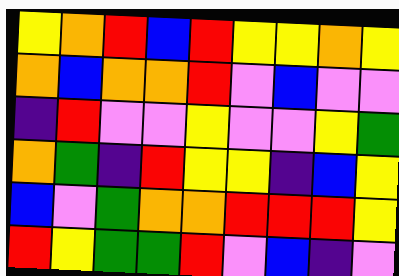[["yellow", "orange", "red", "blue", "red", "yellow", "yellow", "orange", "yellow"], ["orange", "blue", "orange", "orange", "red", "violet", "blue", "violet", "violet"], ["indigo", "red", "violet", "violet", "yellow", "violet", "violet", "yellow", "green"], ["orange", "green", "indigo", "red", "yellow", "yellow", "indigo", "blue", "yellow"], ["blue", "violet", "green", "orange", "orange", "red", "red", "red", "yellow"], ["red", "yellow", "green", "green", "red", "violet", "blue", "indigo", "violet"]]